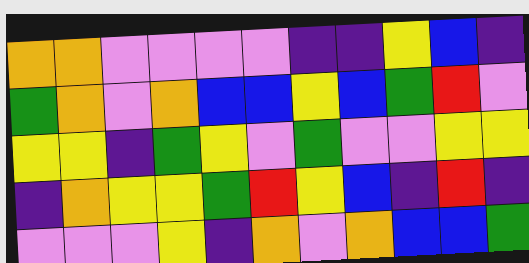[["orange", "orange", "violet", "violet", "violet", "violet", "indigo", "indigo", "yellow", "blue", "indigo"], ["green", "orange", "violet", "orange", "blue", "blue", "yellow", "blue", "green", "red", "violet"], ["yellow", "yellow", "indigo", "green", "yellow", "violet", "green", "violet", "violet", "yellow", "yellow"], ["indigo", "orange", "yellow", "yellow", "green", "red", "yellow", "blue", "indigo", "red", "indigo"], ["violet", "violet", "violet", "yellow", "indigo", "orange", "violet", "orange", "blue", "blue", "green"]]